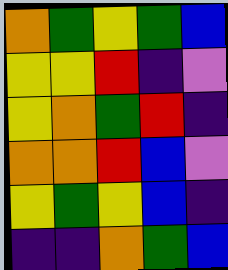[["orange", "green", "yellow", "green", "blue"], ["yellow", "yellow", "red", "indigo", "violet"], ["yellow", "orange", "green", "red", "indigo"], ["orange", "orange", "red", "blue", "violet"], ["yellow", "green", "yellow", "blue", "indigo"], ["indigo", "indigo", "orange", "green", "blue"]]